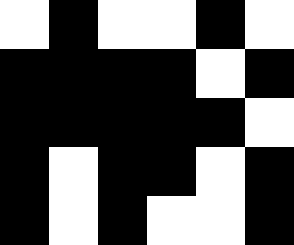[["white", "black", "white", "white", "black", "white"], ["black", "black", "black", "black", "white", "black"], ["black", "black", "black", "black", "black", "white"], ["black", "white", "black", "black", "white", "black"], ["black", "white", "black", "white", "white", "black"]]